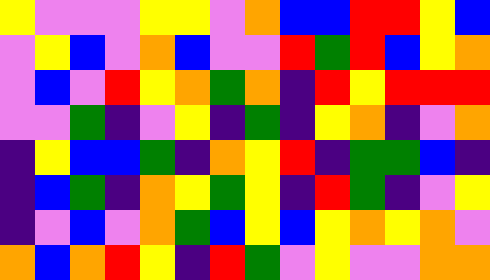[["yellow", "violet", "violet", "violet", "yellow", "yellow", "violet", "orange", "blue", "blue", "red", "red", "yellow", "blue"], ["violet", "yellow", "blue", "violet", "orange", "blue", "violet", "violet", "red", "green", "red", "blue", "yellow", "orange"], ["violet", "blue", "violet", "red", "yellow", "orange", "green", "orange", "indigo", "red", "yellow", "red", "red", "red"], ["violet", "violet", "green", "indigo", "violet", "yellow", "indigo", "green", "indigo", "yellow", "orange", "indigo", "violet", "orange"], ["indigo", "yellow", "blue", "blue", "green", "indigo", "orange", "yellow", "red", "indigo", "green", "green", "blue", "indigo"], ["indigo", "blue", "green", "indigo", "orange", "yellow", "green", "yellow", "indigo", "red", "green", "indigo", "violet", "yellow"], ["indigo", "violet", "blue", "violet", "orange", "green", "blue", "yellow", "blue", "yellow", "orange", "yellow", "orange", "violet"], ["orange", "blue", "orange", "red", "yellow", "indigo", "red", "green", "violet", "yellow", "violet", "violet", "orange", "orange"]]